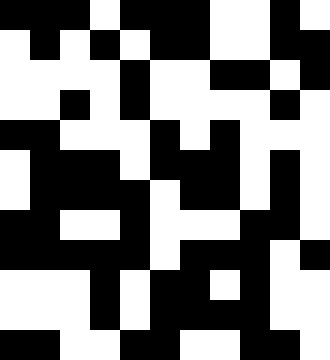[["black", "black", "black", "white", "black", "black", "black", "white", "white", "black", "white"], ["white", "black", "white", "black", "white", "black", "black", "white", "white", "black", "black"], ["white", "white", "white", "white", "black", "white", "white", "black", "black", "white", "black"], ["white", "white", "black", "white", "black", "white", "white", "white", "white", "black", "white"], ["black", "black", "white", "white", "white", "black", "white", "black", "white", "white", "white"], ["white", "black", "black", "black", "white", "black", "black", "black", "white", "black", "white"], ["white", "black", "black", "black", "black", "white", "black", "black", "white", "black", "white"], ["black", "black", "white", "white", "black", "white", "white", "white", "black", "black", "white"], ["black", "black", "black", "black", "black", "white", "black", "black", "black", "white", "black"], ["white", "white", "white", "black", "white", "black", "black", "white", "black", "white", "white"], ["white", "white", "white", "black", "white", "black", "black", "black", "black", "white", "white"], ["black", "black", "white", "white", "black", "black", "white", "white", "black", "black", "white"]]